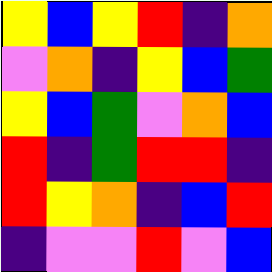[["yellow", "blue", "yellow", "red", "indigo", "orange"], ["violet", "orange", "indigo", "yellow", "blue", "green"], ["yellow", "blue", "green", "violet", "orange", "blue"], ["red", "indigo", "green", "red", "red", "indigo"], ["red", "yellow", "orange", "indigo", "blue", "red"], ["indigo", "violet", "violet", "red", "violet", "blue"]]